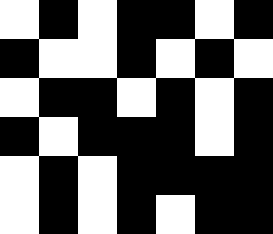[["white", "black", "white", "black", "black", "white", "black"], ["black", "white", "white", "black", "white", "black", "white"], ["white", "black", "black", "white", "black", "white", "black"], ["black", "white", "black", "black", "black", "white", "black"], ["white", "black", "white", "black", "black", "black", "black"], ["white", "black", "white", "black", "white", "black", "black"]]